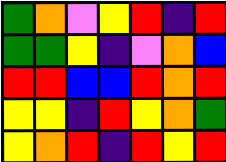[["green", "orange", "violet", "yellow", "red", "indigo", "red"], ["green", "green", "yellow", "indigo", "violet", "orange", "blue"], ["red", "red", "blue", "blue", "red", "orange", "red"], ["yellow", "yellow", "indigo", "red", "yellow", "orange", "green"], ["yellow", "orange", "red", "indigo", "red", "yellow", "red"]]